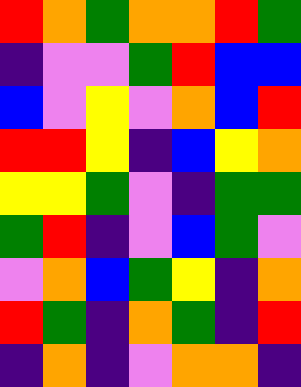[["red", "orange", "green", "orange", "orange", "red", "green"], ["indigo", "violet", "violet", "green", "red", "blue", "blue"], ["blue", "violet", "yellow", "violet", "orange", "blue", "red"], ["red", "red", "yellow", "indigo", "blue", "yellow", "orange"], ["yellow", "yellow", "green", "violet", "indigo", "green", "green"], ["green", "red", "indigo", "violet", "blue", "green", "violet"], ["violet", "orange", "blue", "green", "yellow", "indigo", "orange"], ["red", "green", "indigo", "orange", "green", "indigo", "red"], ["indigo", "orange", "indigo", "violet", "orange", "orange", "indigo"]]